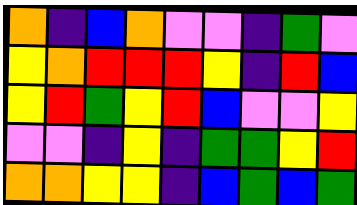[["orange", "indigo", "blue", "orange", "violet", "violet", "indigo", "green", "violet"], ["yellow", "orange", "red", "red", "red", "yellow", "indigo", "red", "blue"], ["yellow", "red", "green", "yellow", "red", "blue", "violet", "violet", "yellow"], ["violet", "violet", "indigo", "yellow", "indigo", "green", "green", "yellow", "red"], ["orange", "orange", "yellow", "yellow", "indigo", "blue", "green", "blue", "green"]]